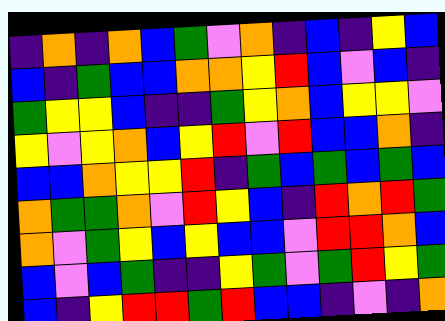[["indigo", "orange", "indigo", "orange", "blue", "green", "violet", "orange", "indigo", "blue", "indigo", "yellow", "blue"], ["blue", "indigo", "green", "blue", "blue", "orange", "orange", "yellow", "red", "blue", "violet", "blue", "indigo"], ["green", "yellow", "yellow", "blue", "indigo", "indigo", "green", "yellow", "orange", "blue", "yellow", "yellow", "violet"], ["yellow", "violet", "yellow", "orange", "blue", "yellow", "red", "violet", "red", "blue", "blue", "orange", "indigo"], ["blue", "blue", "orange", "yellow", "yellow", "red", "indigo", "green", "blue", "green", "blue", "green", "blue"], ["orange", "green", "green", "orange", "violet", "red", "yellow", "blue", "indigo", "red", "orange", "red", "green"], ["orange", "violet", "green", "yellow", "blue", "yellow", "blue", "blue", "violet", "red", "red", "orange", "blue"], ["blue", "violet", "blue", "green", "indigo", "indigo", "yellow", "green", "violet", "green", "red", "yellow", "green"], ["blue", "indigo", "yellow", "red", "red", "green", "red", "blue", "blue", "indigo", "violet", "indigo", "orange"]]